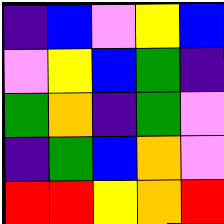[["indigo", "blue", "violet", "yellow", "blue"], ["violet", "yellow", "blue", "green", "indigo"], ["green", "orange", "indigo", "green", "violet"], ["indigo", "green", "blue", "orange", "violet"], ["red", "red", "yellow", "orange", "red"]]